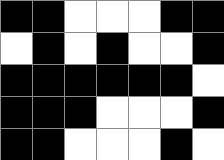[["black", "black", "white", "white", "white", "black", "black"], ["white", "black", "white", "black", "white", "white", "black"], ["black", "black", "black", "black", "black", "black", "white"], ["black", "black", "black", "white", "white", "white", "black"], ["black", "black", "white", "white", "white", "black", "white"]]